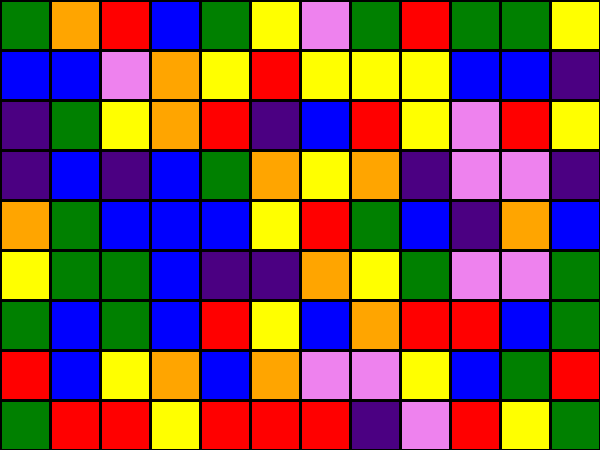[["green", "orange", "red", "blue", "green", "yellow", "violet", "green", "red", "green", "green", "yellow"], ["blue", "blue", "violet", "orange", "yellow", "red", "yellow", "yellow", "yellow", "blue", "blue", "indigo"], ["indigo", "green", "yellow", "orange", "red", "indigo", "blue", "red", "yellow", "violet", "red", "yellow"], ["indigo", "blue", "indigo", "blue", "green", "orange", "yellow", "orange", "indigo", "violet", "violet", "indigo"], ["orange", "green", "blue", "blue", "blue", "yellow", "red", "green", "blue", "indigo", "orange", "blue"], ["yellow", "green", "green", "blue", "indigo", "indigo", "orange", "yellow", "green", "violet", "violet", "green"], ["green", "blue", "green", "blue", "red", "yellow", "blue", "orange", "red", "red", "blue", "green"], ["red", "blue", "yellow", "orange", "blue", "orange", "violet", "violet", "yellow", "blue", "green", "red"], ["green", "red", "red", "yellow", "red", "red", "red", "indigo", "violet", "red", "yellow", "green"]]